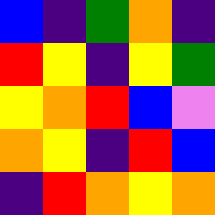[["blue", "indigo", "green", "orange", "indigo"], ["red", "yellow", "indigo", "yellow", "green"], ["yellow", "orange", "red", "blue", "violet"], ["orange", "yellow", "indigo", "red", "blue"], ["indigo", "red", "orange", "yellow", "orange"]]